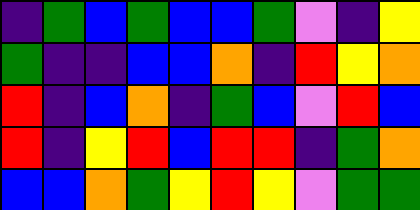[["indigo", "green", "blue", "green", "blue", "blue", "green", "violet", "indigo", "yellow"], ["green", "indigo", "indigo", "blue", "blue", "orange", "indigo", "red", "yellow", "orange"], ["red", "indigo", "blue", "orange", "indigo", "green", "blue", "violet", "red", "blue"], ["red", "indigo", "yellow", "red", "blue", "red", "red", "indigo", "green", "orange"], ["blue", "blue", "orange", "green", "yellow", "red", "yellow", "violet", "green", "green"]]